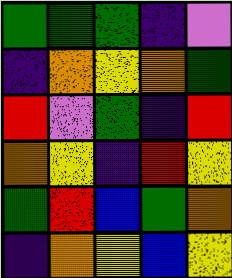[["green", "green", "green", "indigo", "violet"], ["indigo", "orange", "yellow", "orange", "green"], ["red", "violet", "green", "indigo", "red"], ["orange", "yellow", "indigo", "red", "yellow"], ["green", "red", "blue", "green", "orange"], ["indigo", "orange", "yellow", "blue", "yellow"]]